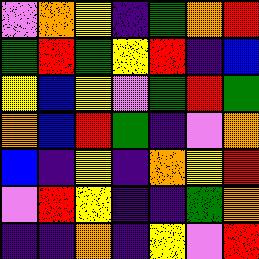[["violet", "orange", "yellow", "indigo", "green", "orange", "red"], ["green", "red", "green", "yellow", "red", "indigo", "blue"], ["yellow", "blue", "yellow", "violet", "green", "red", "green"], ["orange", "blue", "red", "green", "indigo", "violet", "orange"], ["blue", "indigo", "yellow", "indigo", "orange", "yellow", "red"], ["violet", "red", "yellow", "indigo", "indigo", "green", "orange"], ["indigo", "indigo", "orange", "indigo", "yellow", "violet", "red"]]